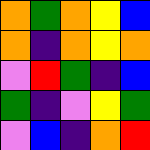[["orange", "green", "orange", "yellow", "blue"], ["orange", "indigo", "orange", "yellow", "orange"], ["violet", "red", "green", "indigo", "blue"], ["green", "indigo", "violet", "yellow", "green"], ["violet", "blue", "indigo", "orange", "red"]]